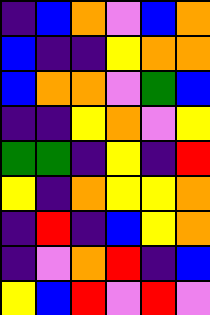[["indigo", "blue", "orange", "violet", "blue", "orange"], ["blue", "indigo", "indigo", "yellow", "orange", "orange"], ["blue", "orange", "orange", "violet", "green", "blue"], ["indigo", "indigo", "yellow", "orange", "violet", "yellow"], ["green", "green", "indigo", "yellow", "indigo", "red"], ["yellow", "indigo", "orange", "yellow", "yellow", "orange"], ["indigo", "red", "indigo", "blue", "yellow", "orange"], ["indigo", "violet", "orange", "red", "indigo", "blue"], ["yellow", "blue", "red", "violet", "red", "violet"]]